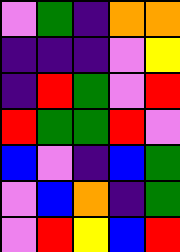[["violet", "green", "indigo", "orange", "orange"], ["indigo", "indigo", "indigo", "violet", "yellow"], ["indigo", "red", "green", "violet", "red"], ["red", "green", "green", "red", "violet"], ["blue", "violet", "indigo", "blue", "green"], ["violet", "blue", "orange", "indigo", "green"], ["violet", "red", "yellow", "blue", "red"]]